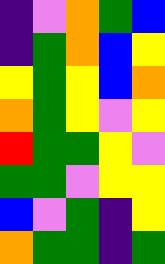[["indigo", "violet", "orange", "green", "blue"], ["indigo", "green", "orange", "blue", "yellow"], ["yellow", "green", "yellow", "blue", "orange"], ["orange", "green", "yellow", "violet", "yellow"], ["red", "green", "green", "yellow", "violet"], ["green", "green", "violet", "yellow", "yellow"], ["blue", "violet", "green", "indigo", "yellow"], ["orange", "green", "green", "indigo", "green"]]